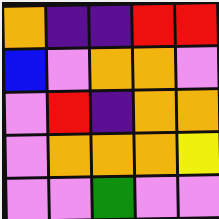[["orange", "indigo", "indigo", "red", "red"], ["blue", "violet", "orange", "orange", "violet"], ["violet", "red", "indigo", "orange", "orange"], ["violet", "orange", "orange", "orange", "yellow"], ["violet", "violet", "green", "violet", "violet"]]